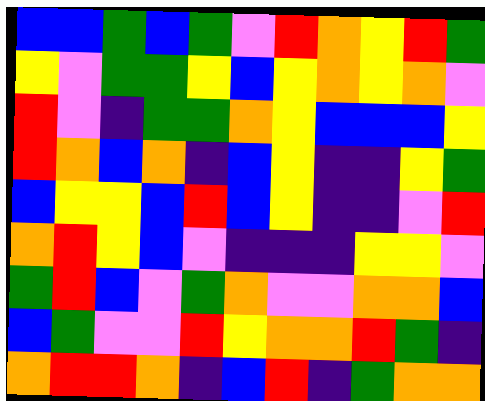[["blue", "blue", "green", "blue", "green", "violet", "red", "orange", "yellow", "red", "green"], ["yellow", "violet", "green", "green", "yellow", "blue", "yellow", "orange", "yellow", "orange", "violet"], ["red", "violet", "indigo", "green", "green", "orange", "yellow", "blue", "blue", "blue", "yellow"], ["red", "orange", "blue", "orange", "indigo", "blue", "yellow", "indigo", "indigo", "yellow", "green"], ["blue", "yellow", "yellow", "blue", "red", "blue", "yellow", "indigo", "indigo", "violet", "red"], ["orange", "red", "yellow", "blue", "violet", "indigo", "indigo", "indigo", "yellow", "yellow", "violet"], ["green", "red", "blue", "violet", "green", "orange", "violet", "violet", "orange", "orange", "blue"], ["blue", "green", "violet", "violet", "red", "yellow", "orange", "orange", "red", "green", "indigo"], ["orange", "red", "red", "orange", "indigo", "blue", "red", "indigo", "green", "orange", "orange"]]